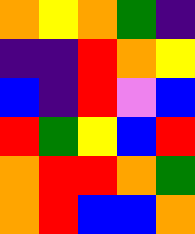[["orange", "yellow", "orange", "green", "indigo"], ["indigo", "indigo", "red", "orange", "yellow"], ["blue", "indigo", "red", "violet", "blue"], ["red", "green", "yellow", "blue", "red"], ["orange", "red", "red", "orange", "green"], ["orange", "red", "blue", "blue", "orange"]]